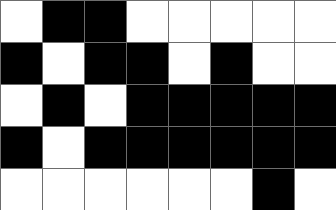[["white", "black", "black", "white", "white", "white", "white", "white"], ["black", "white", "black", "black", "white", "black", "white", "white"], ["white", "black", "white", "black", "black", "black", "black", "black"], ["black", "white", "black", "black", "black", "black", "black", "black"], ["white", "white", "white", "white", "white", "white", "black", "white"]]